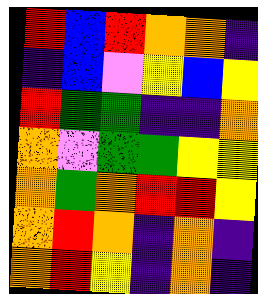[["red", "blue", "red", "orange", "orange", "indigo"], ["indigo", "blue", "violet", "yellow", "blue", "yellow"], ["red", "green", "green", "indigo", "indigo", "orange"], ["orange", "violet", "green", "green", "yellow", "yellow"], ["orange", "green", "orange", "red", "red", "yellow"], ["orange", "red", "orange", "indigo", "orange", "indigo"], ["orange", "red", "yellow", "indigo", "orange", "indigo"]]